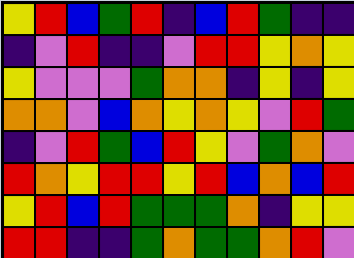[["yellow", "red", "blue", "green", "red", "indigo", "blue", "red", "green", "indigo", "indigo"], ["indigo", "violet", "red", "indigo", "indigo", "violet", "red", "red", "yellow", "orange", "yellow"], ["yellow", "violet", "violet", "violet", "green", "orange", "orange", "indigo", "yellow", "indigo", "yellow"], ["orange", "orange", "violet", "blue", "orange", "yellow", "orange", "yellow", "violet", "red", "green"], ["indigo", "violet", "red", "green", "blue", "red", "yellow", "violet", "green", "orange", "violet"], ["red", "orange", "yellow", "red", "red", "yellow", "red", "blue", "orange", "blue", "red"], ["yellow", "red", "blue", "red", "green", "green", "green", "orange", "indigo", "yellow", "yellow"], ["red", "red", "indigo", "indigo", "green", "orange", "green", "green", "orange", "red", "violet"]]